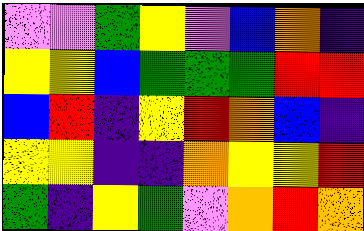[["violet", "violet", "green", "yellow", "violet", "blue", "orange", "indigo"], ["yellow", "yellow", "blue", "green", "green", "green", "red", "red"], ["blue", "red", "indigo", "yellow", "red", "orange", "blue", "indigo"], ["yellow", "yellow", "indigo", "indigo", "orange", "yellow", "yellow", "red"], ["green", "indigo", "yellow", "green", "violet", "orange", "red", "orange"]]